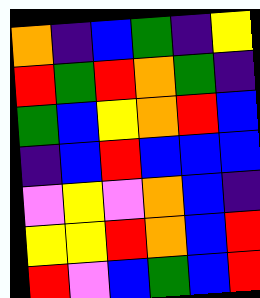[["orange", "indigo", "blue", "green", "indigo", "yellow"], ["red", "green", "red", "orange", "green", "indigo"], ["green", "blue", "yellow", "orange", "red", "blue"], ["indigo", "blue", "red", "blue", "blue", "blue"], ["violet", "yellow", "violet", "orange", "blue", "indigo"], ["yellow", "yellow", "red", "orange", "blue", "red"], ["red", "violet", "blue", "green", "blue", "red"]]